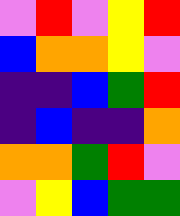[["violet", "red", "violet", "yellow", "red"], ["blue", "orange", "orange", "yellow", "violet"], ["indigo", "indigo", "blue", "green", "red"], ["indigo", "blue", "indigo", "indigo", "orange"], ["orange", "orange", "green", "red", "violet"], ["violet", "yellow", "blue", "green", "green"]]